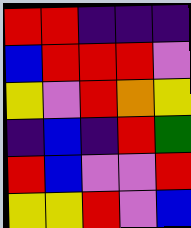[["red", "red", "indigo", "indigo", "indigo"], ["blue", "red", "red", "red", "violet"], ["yellow", "violet", "red", "orange", "yellow"], ["indigo", "blue", "indigo", "red", "green"], ["red", "blue", "violet", "violet", "red"], ["yellow", "yellow", "red", "violet", "blue"]]